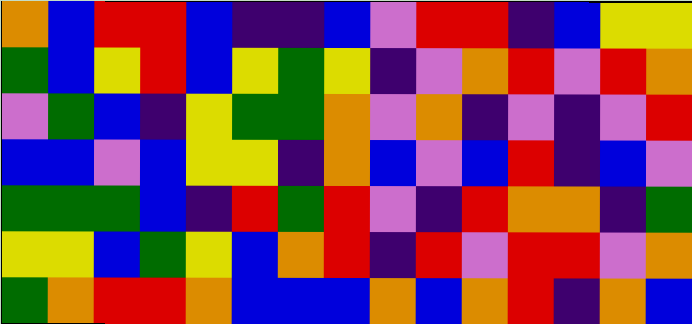[["orange", "blue", "red", "red", "blue", "indigo", "indigo", "blue", "violet", "red", "red", "indigo", "blue", "yellow", "yellow"], ["green", "blue", "yellow", "red", "blue", "yellow", "green", "yellow", "indigo", "violet", "orange", "red", "violet", "red", "orange"], ["violet", "green", "blue", "indigo", "yellow", "green", "green", "orange", "violet", "orange", "indigo", "violet", "indigo", "violet", "red"], ["blue", "blue", "violet", "blue", "yellow", "yellow", "indigo", "orange", "blue", "violet", "blue", "red", "indigo", "blue", "violet"], ["green", "green", "green", "blue", "indigo", "red", "green", "red", "violet", "indigo", "red", "orange", "orange", "indigo", "green"], ["yellow", "yellow", "blue", "green", "yellow", "blue", "orange", "red", "indigo", "red", "violet", "red", "red", "violet", "orange"], ["green", "orange", "red", "red", "orange", "blue", "blue", "blue", "orange", "blue", "orange", "red", "indigo", "orange", "blue"]]